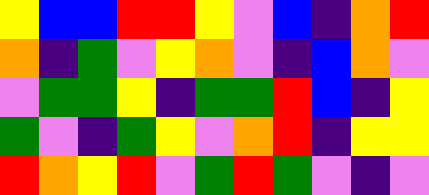[["yellow", "blue", "blue", "red", "red", "yellow", "violet", "blue", "indigo", "orange", "red"], ["orange", "indigo", "green", "violet", "yellow", "orange", "violet", "indigo", "blue", "orange", "violet"], ["violet", "green", "green", "yellow", "indigo", "green", "green", "red", "blue", "indigo", "yellow"], ["green", "violet", "indigo", "green", "yellow", "violet", "orange", "red", "indigo", "yellow", "yellow"], ["red", "orange", "yellow", "red", "violet", "green", "red", "green", "violet", "indigo", "violet"]]